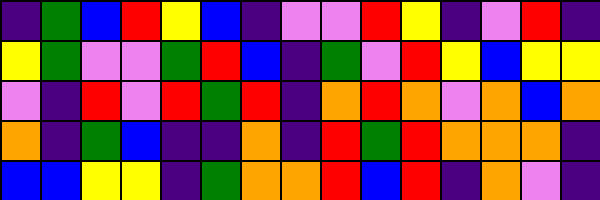[["indigo", "green", "blue", "red", "yellow", "blue", "indigo", "violet", "violet", "red", "yellow", "indigo", "violet", "red", "indigo"], ["yellow", "green", "violet", "violet", "green", "red", "blue", "indigo", "green", "violet", "red", "yellow", "blue", "yellow", "yellow"], ["violet", "indigo", "red", "violet", "red", "green", "red", "indigo", "orange", "red", "orange", "violet", "orange", "blue", "orange"], ["orange", "indigo", "green", "blue", "indigo", "indigo", "orange", "indigo", "red", "green", "red", "orange", "orange", "orange", "indigo"], ["blue", "blue", "yellow", "yellow", "indigo", "green", "orange", "orange", "red", "blue", "red", "indigo", "orange", "violet", "indigo"]]